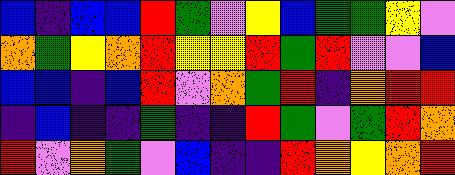[["blue", "indigo", "blue", "blue", "red", "green", "violet", "yellow", "blue", "green", "green", "yellow", "violet"], ["orange", "green", "yellow", "orange", "red", "yellow", "yellow", "red", "green", "red", "violet", "violet", "blue"], ["blue", "blue", "indigo", "blue", "red", "violet", "orange", "green", "red", "indigo", "orange", "red", "red"], ["indigo", "blue", "indigo", "indigo", "green", "indigo", "indigo", "red", "green", "violet", "green", "red", "orange"], ["red", "violet", "orange", "green", "violet", "blue", "indigo", "indigo", "red", "orange", "yellow", "orange", "red"]]